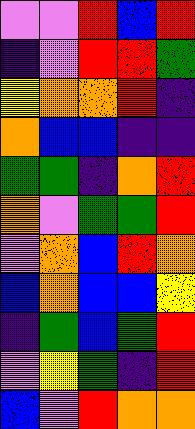[["violet", "violet", "red", "blue", "red"], ["indigo", "violet", "red", "red", "green"], ["yellow", "orange", "orange", "red", "indigo"], ["orange", "blue", "blue", "indigo", "indigo"], ["green", "green", "indigo", "orange", "red"], ["orange", "violet", "green", "green", "red"], ["violet", "orange", "blue", "red", "orange"], ["blue", "orange", "blue", "blue", "yellow"], ["indigo", "green", "blue", "green", "red"], ["violet", "yellow", "green", "indigo", "red"], ["blue", "violet", "red", "orange", "orange"]]